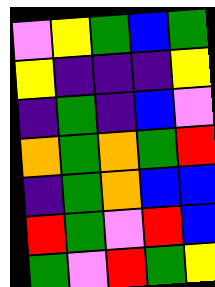[["violet", "yellow", "green", "blue", "green"], ["yellow", "indigo", "indigo", "indigo", "yellow"], ["indigo", "green", "indigo", "blue", "violet"], ["orange", "green", "orange", "green", "red"], ["indigo", "green", "orange", "blue", "blue"], ["red", "green", "violet", "red", "blue"], ["green", "violet", "red", "green", "yellow"]]